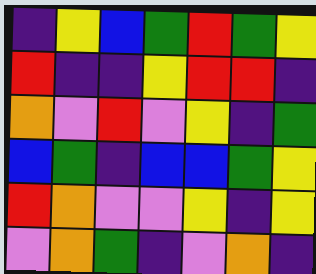[["indigo", "yellow", "blue", "green", "red", "green", "yellow"], ["red", "indigo", "indigo", "yellow", "red", "red", "indigo"], ["orange", "violet", "red", "violet", "yellow", "indigo", "green"], ["blue", "green", "indigo", "blue", "blue", "green", "yellow"], ["red", "orange", "violet", "violet", "yellow", "indigo", "yellow"], ["violet", "orange", "green", "indigo", "violet", "orange", "indigo"]]